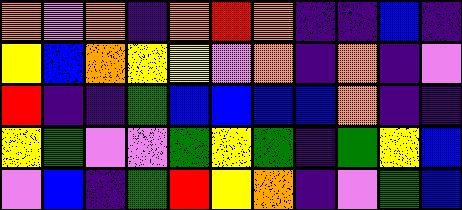[["orange", "violet", "orange", "indigo", "orange", "red", "orange", "indigo", "indigo", "blue", "indigo"], ["yellow", "blue", "orange", "yellow", "yellow", "violet", "orange", "indigo", "orange", "indigo", "violet"], ["red", "indigo", "indigo", "green", "blue", "blue", "blue", "blue", "orange", "indigo", "indigo"], ["yellow", "green", "violet", "violet", "green", "yellow", "green", "indigo", "green", "yellow", "blue"], ["violet", "blue", "indigo", "green", "red", "yellow", "orange", "indigo", "violet", "green", "blue"]]